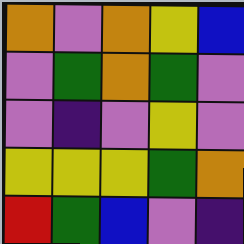[["orange", "violet", "orange", "yellow", "blue"], ["violet", "green", "orange", "green", "violet"], ["violet", "indigo", "violet", "yellow", "violet"], ["yellow", "yellow", "yellow", "green", "orange"], ["red", "green", "blue", "violet", "indigo"]]